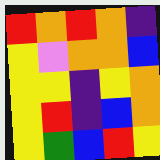[["red", "orange", "red", "orange", "indigo"], ["yellow", "violet", "orange", "orange", "blue"], ["yellow", "yellow", "indigo", "yellow", "orange"], ["yellow", "red", "indigo", "blue", "orange"], ["yellow", "green", "blue", "red", "yellow"]]